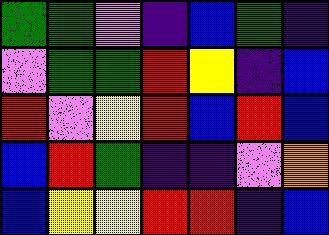[["green", "green", "violet", "indigo", "blue", "green", "indigo"], ["violet", "green", "green", "red", "yellow", "indigo", "blue"], ["red", "violet", "yellow", "red", "blue", "red", "blue"], ["blue", "red", "green", "indigo", "indigo", "violet", "orange"], ["blue", "yellow", "yellow", "red", "red", "indigo", "blue"]]